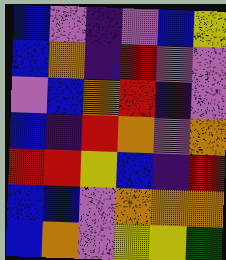[["blue", "violet", "indigo", "violet", "blue", "yellow"], ["blue", "orange", "indigo", "red", "violet", "violet"], ["violet", "blue", "orange", "red", "indigo", "violet"], ["blue", "indigo", "red", "orange", "violet", "orange"], ["red", "red", "yellow", "blue", "indigo", "red"], ["blue", "blue", "violet", "orange", "orange", "orange"], ["blue", "orange", "violet", "yellow", "yellow", "green"]]